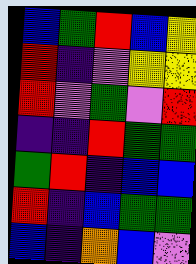[["blue", "green", "red", "blue", "yellow"], ["red", "indigo", "violet", "yellow", "yellow"], ["red", "violet", "green", "violet", "red"], ["indigo", "indigo", "red", "green", "green"], ["green", "red", "indigo", "blue", "blue"], ["red", "indigo", "blue", "green", "green"], ["blue", "indigo", "orange", "blue", "violet"]]